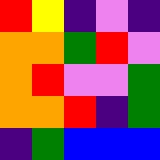[["red", "yellow", "indigo", "violet", "indigo"], ["orange", "orange", "green", "red", "violet"], ["orange", "red", "violet", "violet", "green"], ["orange", "orange", "red", "indigo", "green"], ["indigo", "green", "blue", "blue", "blue"]]